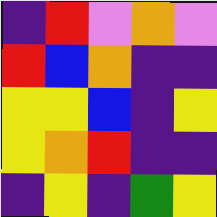[["indigo", "red", "violet", "orange", "violet"], ["red", "blue", "orange", "indigo", "indigo"], ["yellow", "yellow", "blue", "indigo", "yellow"], ["yellow", "orange", "red", "indigo", "indigo"], ["indigo", "yellow", "indigo", "green", "yellow"]]